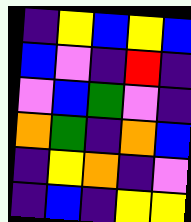[["indigo", "yellow", "blue", "yellow", "blue"], ["blue", "violet", "indigo", "red", "indigo"], ["violet", "blue", "green", "violet", "indigo"], ["orange", "green", "indigo", "orange", "blue"], ["indigo", "yellow", "orange", "indigo", "violet"], ["indigo", "blue", "indigo", "yellow", "yellow"]]